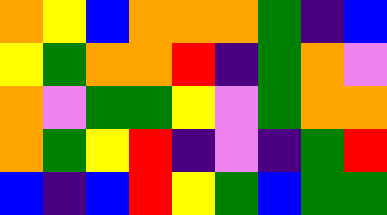[["orange", "yellow", "blue", "orange", "orange", "orange", "green", "indigo", "blue"], ["yellow", "green", "orange", "orange", "red", "indigo", "green", "orange", "violet"], ["orange", "violet", "green", "green", "yellow", "violet", "green", "orange", "orange"], ["orange", "green", "yellow", "red", "indigo", "violet", "indigo", "green", "red"], ["blue", "indigo", "blue", "red", "yellow", "green", "blue", "green", "green"]]